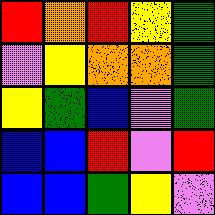[["red", "orange", "red", "yellow", "green"], ["violet", "yellow", "orange", "orange", "green"], ["yellow", "green", "blue", "violet", "green"], ["blue", "blue", "red", "violet", "red"], ["blue", "blue", "green", "yellow", "violet"]]